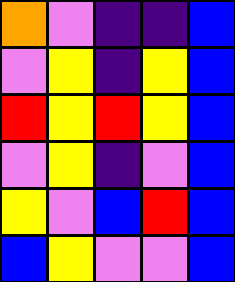[["orange", "violet", "indigo", "indigo", "blue"], ["violet", "yellow", "indigo", "yellow", "blue"], ["red", "yellow", "red", "yellow", "blue"], ["violet", "yellow", "indigo", "violet", "blue"], ["yellow", "violet", "blue", "red", "blue"], ["blue", "yellow", "violet", "violet", "blue"]]